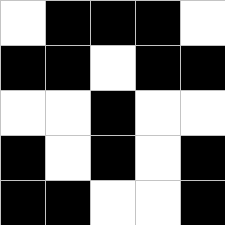[["white", "black", "black", "black", "white"], ["black", "black", "white", "black", "black"], ["white", "white", "black", "white", "white"], ["black", "white", "black", "white", "black"], ["black", "black", "white", "white", "black"]]